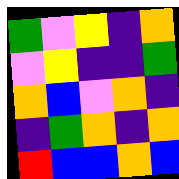[["green", "violet", "yellow", "indigo", "orange"], ["violet", "yellow", "indigo", "indigo", "green"], ["orange", "blue", "violet", "orange", "indigo"], ["indigo", "green", "orange", "indigo", "orange"], ["red", "blue", "blue", "orange", "blue"]]